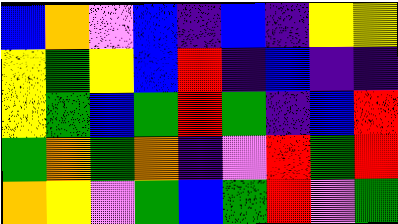[["blue", "orange", "violet", "blue", "indigo", "blue", "indigo", "yellow", "yellow"], ["yellow", "green", "yellow", "blue", "red", "indigo", "blue", "indigo", "indigo"], ["yellow", "green", "blue", "green", "red", "green", "indigo", "blue", "red"], ["green", "orange", "green", "orange", "indigo", "violet", "red", "green", "red"], ["orange", "yellow", "violet", "green", "blue", "green", "red", "violet", "green"]]